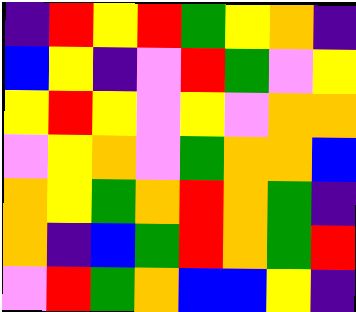[["indigo", "red", "yellow", "red", "green", "yellow", "orange", "indigo"], ["blue", "yellow", "indigo", "violet", "red", "green", "violet", "yellow"], ["yellow", "red", "yellow", "violet", "yellow", "violet", "orange", "orange"], ["violet", "yellow", "orange", "violet", "green", "orange", "orange", "blue"], ["orange", "yellow", "green", "orange", "red", "orange", "green", "indigo"], ["orange", "indigo", "blue", "green", "red", "orange", "green", "red"], ["violet", "red", "green", "orange", "blue", "blue", "yellow", "indigo"]]